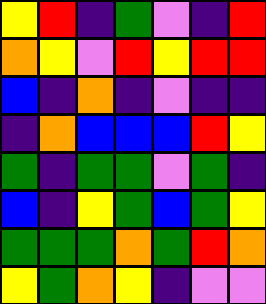[["yellow", "red", "indigo", "green", "violet", "indigo", "red"], ["orange", "yellow", "violet", "red", "yellow", "red", "red"], ["blue", "indigo", "orange", "indigo", "violet", "indigo", "indigo"], ["indigo", "orange", "blue", "blue", "blue", "red", "yellow"], ["green", "indigo", "green", "green", "violet", "green", "indigo"], ["blue", "indigo", "yellow", "green", "blue", "green", "yellow"], ["green", "green", "green", "orange", "green", "red", "orange"], ["yellow", "green", "orange", "yellow", "indigo", "violet", "violet"]]